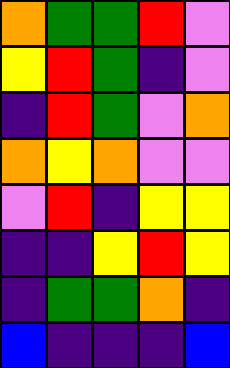[["orange", "green", "green", "red", "violet"], ["yellow", "red", "green", "indigo", "violet"], ["indigo", "red", "green", "violet", "orange"], ["orange", "yellow", "orange", "violet", "violet"], ["violet", "red", "indigo", "yellow", "yellow"], ["indigo", "indigo", "yellow", "red", "yellow"], ["indigo", "green", "green", "orange", "indigo"], ["blue", "indigo", "indigo", "indigo", "blue"]]